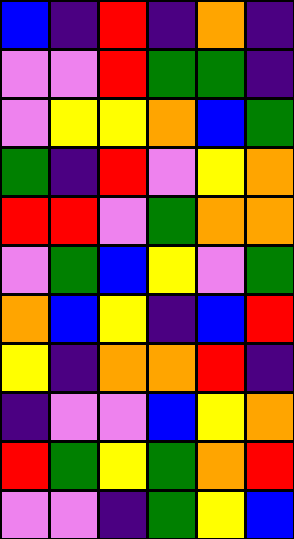[["blue", "indigo", "red", "indigo", "orange", "indigo"], ["violet", "violet", "red", "green", "green", "indigo"], ["violet", "yellow", "yellow", "orange", "blue", "green"], ["green", "indigo", "red", "violet", "yellow", "orange"], ["red", "red", "violet", "green", "orange", "orange"], ["violet", "green", "blue", "yellow", "violet", "green"], ["orange", "blue", "yellow", "indigo", "blue", "red"], ["yellow", "indigo", "orange", "orange", "red", "indigo"], ["indigo", "violet", "violet", "blue", "yellow", "orange"], ["red", "green", "yellow", "green", "orange", "red"], ["violet", "violet", "indigo", "green", "yellow", "blue"]]